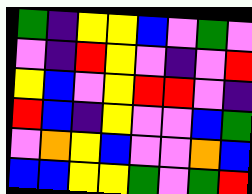[["green", "indigo", "yellow", "yellow", "blue", "violet", "green", "violet"], ["violet", "indigo", "red", "yellow", "violet", "indigo", "violet", "red"], ["yellow", "blue", "violet", "yellow", "red", "red", "violet", "indigo"], ["red", "blue", "indigo", "yellow", "violet", "violet", "blue", "green"], ["violet", "orange", "yellow", "blue", "violet", "violet", "orange", "blue"], ["blue", "blue", "yellow", "yellow", "green", "violet", "green", "red"]]